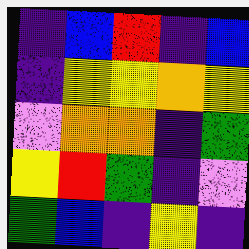[["indigo", "blue", "red", "indigo", "blue"], ["indigo", "yellow", "yellow", "orange", "yellow"], ["violet", "orange", "orange", "indigo", "green"], ["yellow", "red", "green", "indigo", "violet"], ["green", "blue", "indigo", "yellow", "indigo"]]